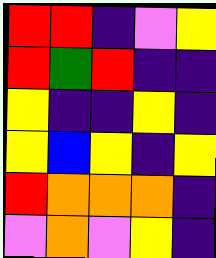[["red", "red", "indigo", "violet", "yellow"], ["red", "green", "red", "indigo", "indigo"], ["yellow", "indigo", "indigo", "yellow", "indigo"], ["yellow", "blue", "yellow", "indigo", "yellow"], ["red", "orange", "orange", "orange", "indigo"], ["violet", "orange", "violet", "yellow", "indigo"]]